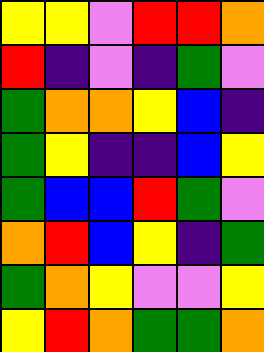[["yellow", "yellow", "violet", "red", "red", "orange"], ["red", "indigo", "violet", "indigo", "green", "violet"], ["green", "orange", "orange", "yellow", "blue", "indigo"], ["green", "yellow", "indigo", "indigo", "blue", "yellow"], ["green", "blue", "blue", "red", "green", "violet"], ["orange", "red", "blue", "yellow", "indigo", "green"], ["green", "orange", "yellow", "violet", "violet", "yellow"], ["yellow", "red", "orange", "green", "green", "orange"]]